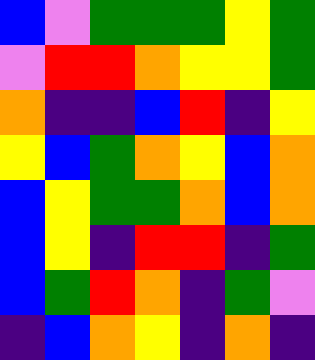[["blue", "violet", "green", "green", "green", "yellow", "green"], ["violet", "red", "red", "orange", "yellow", "yellow", "green"], ["orange", "indigo", "indigo", "blue", "red", "indigo", "yellow"], ["yellow", "blue", "green", "orange", "yellow", "blue", "orange"], ["blue", "yellow", "green", "green", "orange", "blue", "orange"], ["blue", "yellow", "indigo", "red", "red", "indigo", "green"], ["blue", "green", "red", "orange", "indigo", "green", "violet"], ["indigo", "blue", "orange", "yellow", "indigo", "orange", "indigo"]]